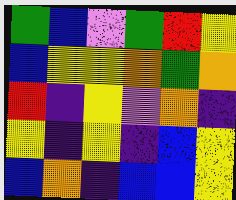[["green", "blue", "violet", "green", "red", "yellow"], ["blue", "yellow", "yellow", "orange", "green", "orange"], ["red", "indigo", "yellow", "violet", "orange", "indigo"], ["yellow", "indigo", "yellow", "indigo", "blue", "yellow"], ["blue", "orange", "indigo", "blue", "blue", "yellow"]]